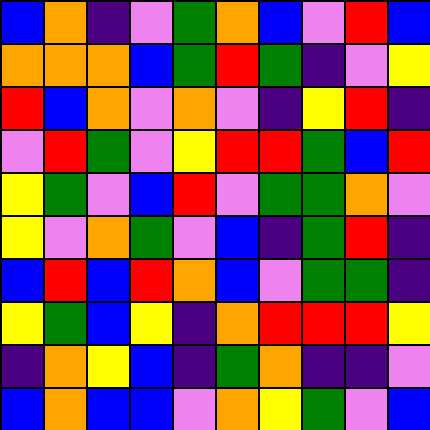[["blue", "orange", "indigo", "violet", "green", "orange", "blue", "violet", "red", "blue"], ["orange", "orange", "orange", "blue", "green", "red", "green", "indigo", "violet", "yellow"], ["red", "blue", "orange", "violet", "orange", "violet", "indigo", "yellow", "red", "indigo"], ["violet", "red", "green", "violet", "yellow", "red", "red", "green", "blue", "red"], ["yellow", "green", "violet", "blue", "red", "violet", "green", "green", "orange", "violet"], ["yellow", "violet", "orange", "green", "violet", "blue", "indigo", "green", "red", "indigo"], ["blue", "red", "blue", "red", "orange", "blue", "violet", "green", "green", "indigo"], ["yellow", "green", "blue", "yellow", "indigo", "orange", "red", "red", "red", "yellow"], ["indigo", "orange", "yellow", "blue", "indigo", "green", "orange", "indigo", "indigo", "violet"], ["blue", "orange", "blue", "blue", "violet", "orange", "yellow", "green", "violet", "blue"]]